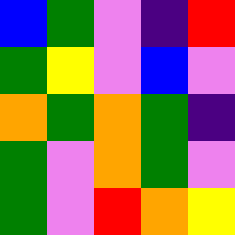[["blue", "green", "violet", "indigo", "red"], ["green", "yellow", "violet", "blue", "violet"], ["orange", "green", "orange", "green", "indigo"], ["green", "violet", "orange", "green", "violet"], ["green", "violet", "red", "orange", "yellow"]]